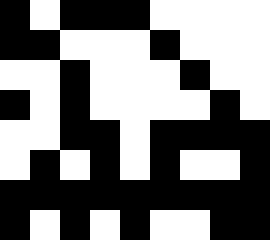[["black", "white", "black", "black", "black", "white", "white", "white", "white"], ["black", "black", "white", "white", "white", "black", "white", "white", "white"], ["white", "white", "black", "white", "white", "white", "black", "white", "white"], ["black", "white", "black", "white", "white", "white", "white", "black", "white"], ["white", "white", "black", "black", "white", "black", "black", "black", "black"], ["white", "black", "white", "black", "white", "black", "white", "white", "black"], ["black", "black", "black", "black", "black", "black", "black", "black", "black"], ["black", "white", "black", "white", "black", "white", "white", "black", "black"]]